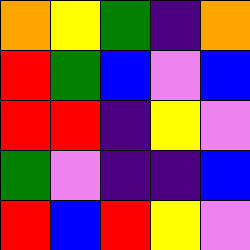[["orange", "yellow", "green", "indigo", "orange"], ["red", "green", "blue", "violet", "blue"], ["red", "red", "indigo", "yellow", "violet"], ["green", "violet", "indigo", "indigo", "blue"], ["red", "blue", "red", "yellow", "violet"]]